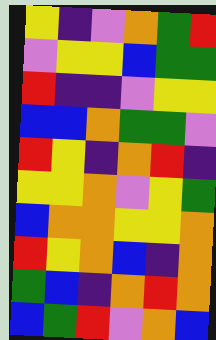[["yellow", "indigo", "violet", "orange", "green", "red"], ["violet", "yellow", "yellow", "blue", "green", "green"], ["red", "indigo", "indigo", "violet", "yellow", "yellow"], ["blue", "blue", "orange", "green", "green", "violet"], ["red", "yellow", "indigo", "orange", "red", "indigo"], ["yellow", "yellow", "orange", "violet", "yellow", "green"], ["blue", "orange", "orange", "yellow", "yellow", "orange"], ["red", "yellow", "orange", "blue", "indigo", "orange"], ["green", "blue", "indigo", "orange", "red", "orange"], ["blue", "green", "red", "violet", "orange", "blue"]]